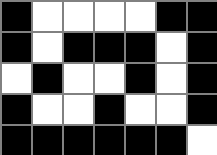[["black", "white", "white", "white", "white", "black", "black"], ["black", "white", "black", "black", "black", "white", "black"], ["white", "black", "white", "white", "black", "white", "black"], ["black", "white", "white", "black", "white", "white", "black"], ["black", "black", "black", "black", "black", "black", "white"]]